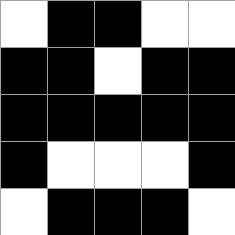[["white", "black", "black", "white", "white"], ["black", "black", "white", "black", "black"], ["black", "black", "black", "black", "black"], ["black", "white", "white", "white", "black"], ["white", "black", "black", "black", "white"]]